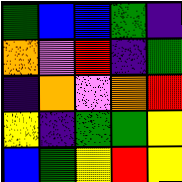[["green", "blue", "blue", "green", "indigo"], ["orange", "violet", "red", "indigo", "green"], ["indigo", "orange", "violet", "orange", "red"], ["yellow", "indigo", "green", "green", "yellow"], ["blue", "green", "yellow", "red", "yellow"]]